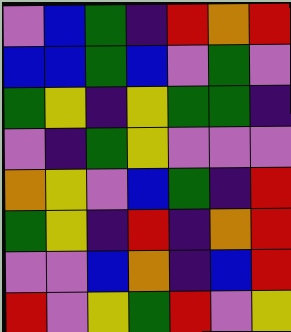[["violet", "blue", "green", "indigo", "red", "orange", "red"], ["blue", "blue", "green", "blue", "violet", "green", "violet"], ["green", "yellow", "indigo", "yellow", "green", "green", "indigo"], ["violet", "indigo", "green", "yellow", "violet", "violet", "violet"], ["orange", "yellow", "violet", "blue", "green", "indigo", "red"], ["green", "yellow", "indigo", "red", "indigo", "orange", "red"], ["violet", "violet", "blue", "orange", "indigo", "blue", "red"], ["red", "violet", "yellow", "green", "red", "violet", "yellow"]]